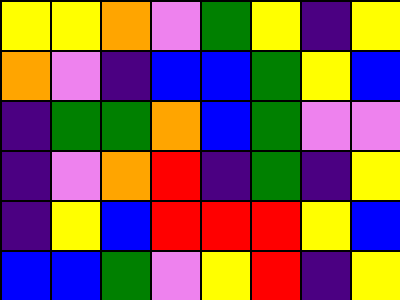[["yellow", "yellow", "orange", "violet", "green", "yellow", "indigo", "yellow"], ["orange", "violet", "indigo", "blue", "blue", "green", "yellow", "blue"], ["indigo", "green", "green", "orange", "blue", "green", "violet", "violet"], ["indigo", "violet", "orange", "red", "indigo", "green", "indigo", "yellow"], ["indigo", "yellow", "blue", "red", "red", "red", "yellow", "blue"], ["blue", "blue", "green", "violet", "yellow", "red", "indigo", "yellow"]]